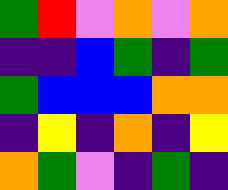[["green", "red", "violet", "orange", "violet", "orange"], ["indigo", "indigo", "blue", "green", "indigo", "green"], ["green", "blue", "blue", "blue", "orange", "orange"], ["indigo", "yellow", "indigo", "orange", "indigo", "yellow"], ["orange", "green", "violet", "indigo", "green", "indigo"]]